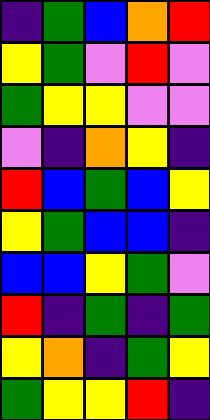[["indigo", "green", "blue", "orange", "red"], ["yellow", "green", "violet", "red", "violet"], ["green", "yellow", "yellow", "violet", "violet"], ["violet", "indigo", "orange", "yellow", "indigo"], ["red", "blue", "green", "blue", "yellow"], ["yellow", "green", "blue", "blue", "indigo"], ["blue", "blue", "yellow", "green", "violet"], ["red", "indigo", "green", "indigo", "green"], ["yellow", "orange", "indigo", "green", "yellow"], ["green", "yellow", "yellow", "red", "indigo"]]